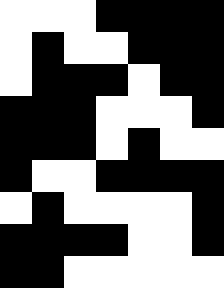[["white", "white", "white", "black", "black", "black", "black"], ["white", "black", "white", "white", "black", "black", "black"], ["white", "black", "black", "black", "white", "black", "black"], ["black", "black", "black", "white", "white", "white", "black"], ["black", "black", "black", "white", "black", "white", "white"], ["black", "white", "white", "black", "black", "black", "black"], ["white", "black", "white", "white", "white", "white", "black"], ["black", "black", "black", "black", "white", "white", "black"], ["black", "black", "white", "white", "white", "white", "white"]]